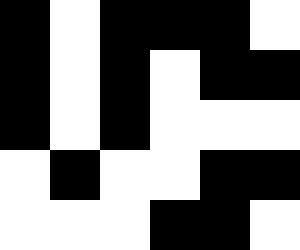[["black", "white", "black", "black", "black", "white"], ["black", "white", "black", "white", "black", "black"], ["black", "white", "black", "white", "white", "white"], ["white", "black", "white", "white", "black", "black"], ["white", "white", "white", "black", "black", "white"]]